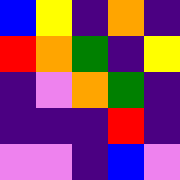[["blue", "yellow", "indigo", "orange", "indigo"], ["red", "orange", "green", "indigo", "yellow"], ["indigo", "violet", "orange", "green", "indigo"], ["indigo", "indigo", "indigo", "red", "indigo"], ["violet", "violet", "indigo", "blue", "violet"]]